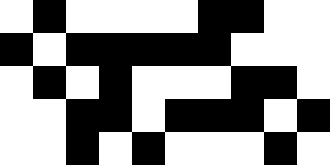[["white", "black", "white", "white", "white", "white", "black", "black", "white", "white"], ["black", "white", "black", "black", "black", "black", "black", "white", "white", "white"], ["white", "black", "white", "black", "white", "white", "white", "black", "black", "white"], ["white", "white", "black", "black", "white", "black", "black", "black", "white", "black"], ["white", "white", "black", "white", "black", "white", "white", "white", "black", "white"]]